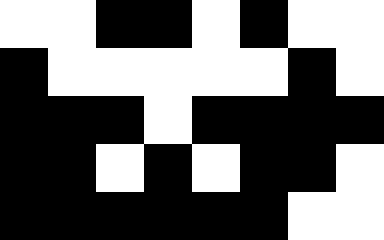[["white", "white", "black", "black", "white", "black", "white", "white"], ["black", "white", "white", "white", "white", "white", "black", "white"], ["black", "black", "black", "white", "black", "black", "black", "black"], ["black", "black", "white", "black", "white", "black", "black", "white"], ["black", "black", "black", "black", "black", "black", "white", "white"]]